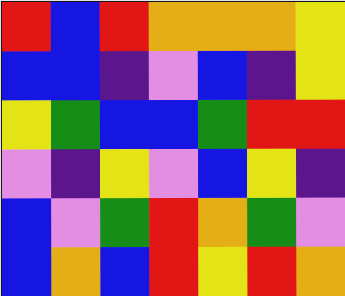[["red", "blue", "red", "orange", "orange", "orange", "yellow"], ["blue", "blue", "indigo", "violet", "blue", "indigo", "yellow"], ["yellow", "green", "blue", "blue", "green", "red", "red"], ["violet", "indigo", "yellow", "violet", "blue", "yellow", "indigo"], ["blue", "violet", "green", "red", "orange", "green", "violet"], ["blue", "orange", "blue", "red", "yellow", "red", "orange"]]